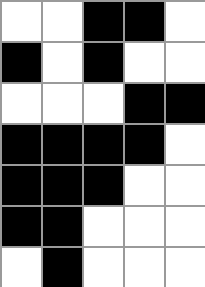[["white", "white", "black", "black", "white"], ["black", "white", "black", "white", "white"], ["white", "white", "white", "black", "black"], ["black", "black", "black", "black", "white"], ["black", "black", "black", "white", "white"], ["black", "black", "white", "white", "white"], ["white", "black", "white", "white", "white"]]